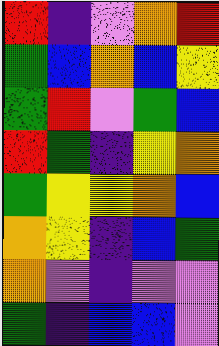[["red", "indigo", "violet", "orange", "red"], ["green", "blue", "orange", "blue", "yellow"], ["green", "red", "violet", "green", "blue"], ["red", "green", "indigo", "yellow", "orange"], ["green", "yellow", "yellow", "orange", "blue"], ["orange", "yellow", "indigo", "blue", "green"], ["orange", "violet", "indigo", "violet", "violet"], ["green", "indigo", "blue", "blue", "violet"]]